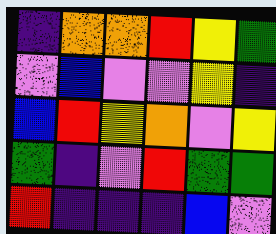[["indigo", "orange", "orange", "red", "yellow", "green"], ["violet", "blue", "violet", "violet", "yellow", "indigo"], ["blue", "red", "yellow", "orange", "violet", "yellow"], ["green", "indigo", "violet", "red", "green", "green"], ["red", "indigo", "indigo", "indigo", "blue", "violet"]]